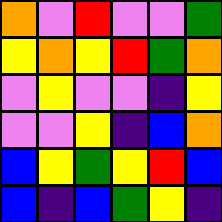[["orange", "violet", "red", "violet", "violet", "green"], ["yellow", "orange", "yellow", "red", "green", "orange"], ["violet", "yellow", "violet", "violet", "indigo", "yellow"], ["violet", "violet", "yellow", "indigo", "blue", "orange"], ["blue", "yellow", "green", "yellow", "red", "blue"], ["blue", "indigo", "blue", "green", "yellow", "indigo"]]